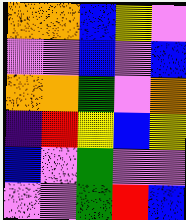[["orange", "orange", "blue", "yellow", "violet"], ["violet", "violet", "blue", "violet", "blue"], ["orange", "orange", "green", "violet", "orange"], ["indigo", "red", "yellow", "blue", "yellow"], ["blue", "violet", "green", "violet", "violet"], ["violet", "violet", "green", "red", "blue"]]